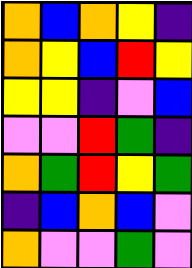[["orange", "blue", "orange", "yellow", "indigo"], ["orange", "yellow", "blue", "red", "yellow"], ["yellow", "yellow", "indigo", "violet", "blue"], ["violet", "violet", "red", "green", "indigo"], ["orange", "green", "red", "yellow", "green"], ["indigo", "blue", "orange", "blue", "violet"], ["orange", "violet", "violet", "green", "violet"]]